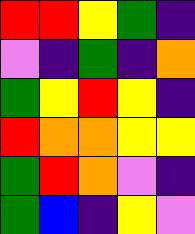[["red", "red", "yellow", "green", "indigo"], ["violet", "indigo", "green", "indigo", "orange"], ["green", "yellow", "red", "yellow", "indigo"], ["red", "orange", "orange", "yellow", "yellow"], ["green", "red", "orange", "violet", "indigo"], ["green", "blue", "indigo", "yellow", "violet"]]